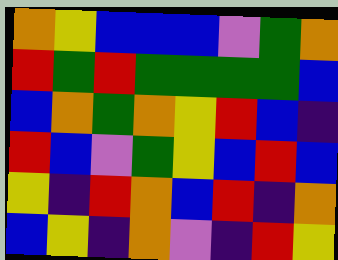[["orange", "yellow", "blue", "blue", "blue", "violet", "green", "orange"], ["red", "green", "red", "green", "green", "green", "green", "blue"], ["blue", "orange", "green", "orange", "yellow", "red", "blue", "indigo"], ["red", "blue", "violet", "green", "yellow", "blue", "red", "blue"], ["yellow", "indigo", "red", "orange", "blue", "red", "indigo", "orange"], ["blue", "yellow", "indigo", "orange", "violet", "indigo", "red", "yellow"]]